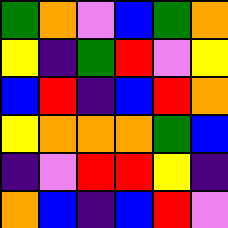[["green", "orange", "violet", "blue", "green", "orange"], ["yellow", "indigo", "green", "red", "violet", "yellow"], ["blue", "red", "indigo", "blue", "red", "orange"], ["yellow", "orange", "orange", "orange", "green", "blue"], ["indigo", "violet", "red", "red", "yellow", "indigo"], ["orange", "blue", "indigo", "blue", "red", "violet"]]